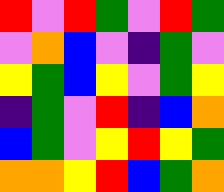[["red", "violet", "red", "green", "violet", "red", "green"], ["violet", "orange", "blue", "violet", "indigo", "green", "violet"], ["yellow", "green", "blue", "yellow", "violet", "green", "yellow"], ["indigo", "green", "violet", "red", "indigo", "blue", "orange"], ["blue", "green", "violet", "yellow", "red", "yellow", "green"], ["orange", "orange", "yellow", "red", "blue", "green", "orange"]]